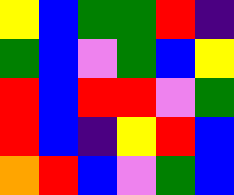[["yellow", "blue", "green", "green", "red", "indigo"], ["green", "blue", "violet", "green", "blue", "yellow"], ["red", "blue", "red", "red", "violet", "green"], ["red", "blue", "indigo", "yellow", "red", "blue"], ["orange", "red", "blue", "violet", "green", "blue"]]